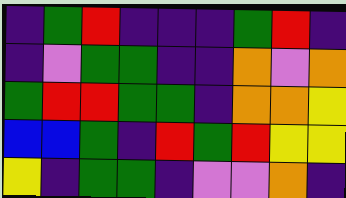[["indigo", "green", "red", "indigo", "indigo", "indigo", "green", "red", "indigo"], ["indigo", "violet", "green", "green", "indigo", "indigo", "orange", "violet", "orange"], ["green", "red", "red", "green", "green", "indigo", "orange", "orange", "yellow"], ["blue", "blue", "green", "indigo", "red", "green", "red", "yellow", "yellow"], ["yellow", "indigo", "green", "green", "indigo", "violet", "violet", "orange", "indigo"]]